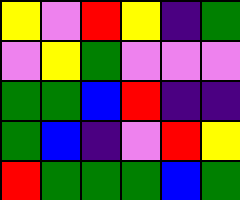[["yellow", "violet", "red", "yellow", "indigo", "green"], ["violet", "yellow", "green", "violet", "violet", "violet"], ["green", "green", "blue", "red", "indigo", "indigo"], ["green", "blue", "indigo", "violet", "red", "yellow"], ["red", "green", "green", "green", "blue", "green"]]